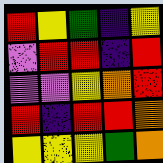[["red", "yellow", "green", "indigo", "yellow"], ["violet", "red", "red", "indigo", "red"], ["violet", "violet", "yellow", "orange", "red"], ["red", "indigo", "red", "red", "orange"], ["yellow", "yellow", "yellow", "green", "orange"]]